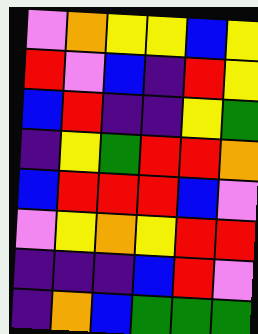[["violet", "orange", "yellow", "yellow", "blue", "yellow"], ["red", "violet", "blue", "indigo", "red", "yellow"], ["blue", "red", "indigo", "indigo", "yellow", "green"], ["indigo", "yellow", "green", "red", "red", "orange"], ["blue", "red", "red", "red", "blue", "violet"], ["violet", "yellow", "orange", "yellow", "red", "red"], ["indigo", "indigo", "indigo", "blue", "red", "violet"], ["indigo", "orange", "blue", "green", "green", "green"]]